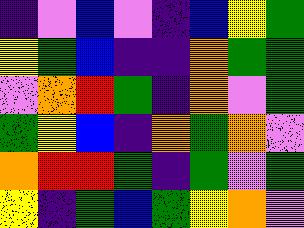[["indigo", "violet", "blue", "violet", "indigo", "blue", "yellow", "green"], ["yellow", "green", "blue", "indigo", "indigo", "orange", "green", "green"], ["violet", "orange", "red", "green", "indigo", "orange", "violet", "green"], ["green", "yellow", "blue", "indigo", "orange", "green", "orange", "violet"], ["orange", "red", "red", "green", "indigo", "green", "violet", "green"], ["yellow", "indigo", "green", "blue", "green", "yellow", "orange", "violet"]]